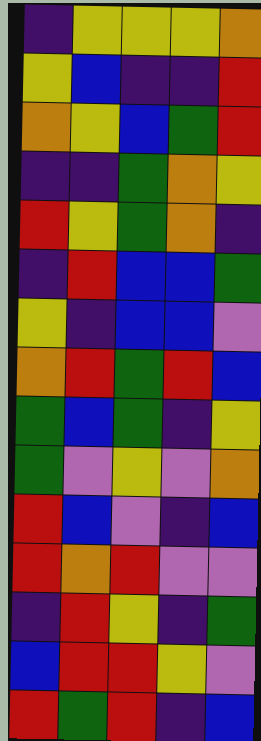[["indigo", "yellow", "yellow", "yellow", "orange"], ["yellow", "blue", "indigo", "indigo", "red"], ["orange", "yellow", "blue", "green", "red"], ["indigo", "indigo", "green", "orange", "yellow"], ["red", "yellow", "green", "orange", "indigo"], ["indigo", "red", "blue", "blue", "green"], ["yellow", "indigo", "blue", "blue", "violet"], ["orange", "red", "green", "red", "blue"], ["green", "blue", "green", "indigo", "yellow"], ["green", "violet", "yellow", "violet", "orange"], ["red", "blue", "violet", "indigo", "blue"], ["red", "orange", "red", "violet", "violet"], ["indigo", "red", "yellow", "indigo", "green"], ["blue", "red", "red", "yellow", "violet"], ["red", "green", "red", "indigo", "blue"]]